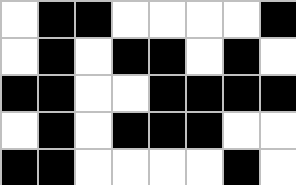[["white", "black", "black", "white", "white", "white", "white", "black"], ["white", "black", "white", "black", "black", "white", "black", "white"], ["black", "black", "white", "white", "black", "black", "black", "black"], ["white", "black", "white", "black", "black", "black", "white", "white"], ["black", "black", "white", "white", "white", "white", "black", "white"]]